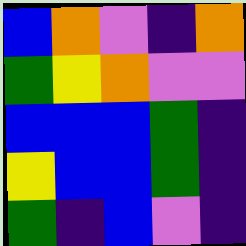[["blue", "orange", "violet", "indigo", "orange"], ["green", "yellow", "orange", "violet", "violet"], ["blue", "blue", "blue", "green", "indigo"], ["yellow", "blue", "blue", "green", "indigo"], ["green", "indigo", "blue", "violet", "indigo"]]